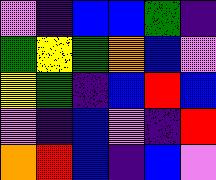[["violet", "indigo", "blue", "blue", "green", "indigo"], ["green", "yellow", "green", "orange", "blue", "violet"], ["yellow", "green", "indigo", "blue", "red", "blue"], ["violet", "indigo", "blue", "violet", "indigo", "red"], ["orange", "red", "blue", "indigo", "blue", "violet"]]